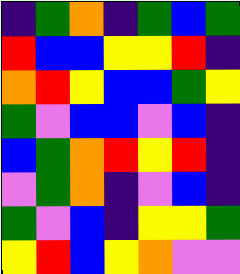[["indigo", "green", "orange", "indigo", "green", "blue", "green"], ["red", "blue", "blue", "yellow", "yellow", "red", "indigo"], ["orange", "red", "yellow", "blue", "blue", "green", "yellow"], ["green", "violet", "blue", "blue", "violet", "blue", "indigo"], ["blue", "green", "orange", "red", "yellow", "red", "indigo"], ["violet", "green", "orange", "indigo", "violet", "blue", "indigo"], ["green", "violet", "blue", "indigo", "yellow", "yellow", "green"], ["yellow", "red", "blue", "yellow", "orange", "violet", "violet"]]